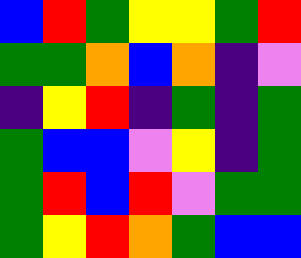[["blue", "red", "green", "yellow", "yellow", "green", "red"], ["green", "green", "orange", "blue", "orange", "indigo", "violet"], ["indigo", "yellow", "red", "indigo", "green", "indigo", "green"], ["green", "blue", "blue", "violet", "yellow", "indigo", "green"], ["green", "red", "blue", "red", "violet", "green", "green"], ["green", "yellow", "red", "orange", "green", "blue", "blue"]]